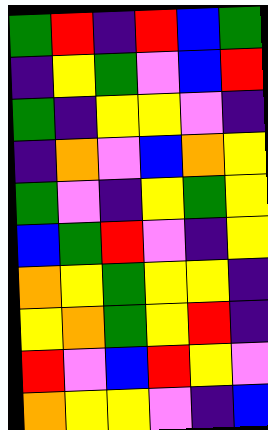[["green", "red", "indigo", "red", "blue", "green"], ["indigo", "yellow", "green", "violet", "blue", "red"], ["green", "indigo", "yellow", "yellow", "violet", "indigo"], ["indigo", "orange", "violet", "blue", "orange", "yellow"], ["green", "violet", "indigo", "yellow", "green", "yellow"], ["blue", "green", "red", "violet", "indigo", "yellow"], ["orange", "yellow", "green", "yellow", "yellow", "indigo"], ["yellow", "orange", "green", "yellow", "red", "indigo"], ["red", "violet", "blue", "red", "yellow", "violet"], ["orange", "yellow", "yellow", "violet", "indigo", "blue"]]